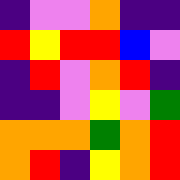[["indigo", "violet", "violet", "orange", "indigo", "indigo"], ["red", "yellow", "red", "red", "blue", "violet"], ["indigo", "red", "violet", "orange", "red", "indigo"], ["indigo", "indigo", "violet", "yellow", "violet", "green"], ["orange", "orange", "orange", "green", "orange", "red"], ["orange", "red", "indigo", "yellow", "orange", "red"]]